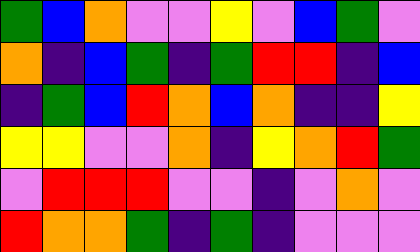[["green", "blue", "orange", "violet", "violet", "yellow", "violet", "blue", "green", "violet"], ["orange", "indigo", "blue", "green", "indigo", "green", "red", "red", "indigo", "blue"], ["indigo", "green", "blue", "red", "orange", "blue", "orange", "indigo", "indigo", "yellow"], ["yellow", "yellow", "violet", "violet", "orange", "indigo", "yellow", "orange", "red", "green"], ["violet", "red", "red", "red", "violet", "violet", "indigo", "violet", "orange", "violet"], ["red", "orange", "orange", "green", "indigo", "green", "indigo", "violet", "violet", "violet"]]